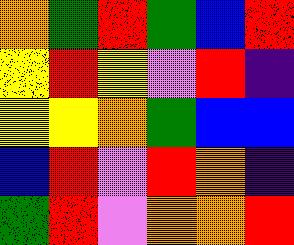[["orange", "green", "red", "green", "blue", "red"], ["yellow", "red", "yellow", "violet", "red", "indigo"], ["yellow", "yellow", "orange", "green", "blue", "blue"], ["blue", "red", "violet", "red", "orange", "indigo"], ["green", "red", "violet", "orange", "orange", "red"]]